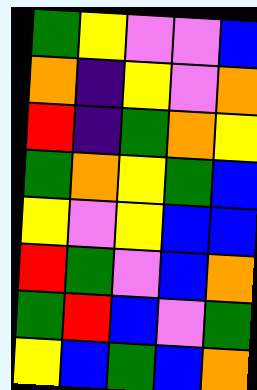[["green", "yellow", "violet", "violet", "blue"], ["orange", "indigo", "yellow", "violet", "orange"], ["red", "indigo", "green", "orange", "yellow"], ["green", "orange", "yellow", "green", "blue"], ["yellow", "violet", "yellow", "blue", "blue"], ["red", "green", "violet", "blue", "orange"], ["green", "red", "blue", "violet", "green"], ["yellow", "blue", "green", "blue", "orange"]]